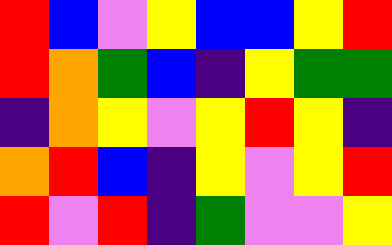[["red", "blue", "violet", "yellow", "blue", "blue", "yellow", "red"], ["red", "orange", "green", "blue", "indigo", "yellow", "green", "green"], ["indigo", "orange", "yellow", "violet", "yellow", "red", "yellow", "indigo"], ["orange", "red", "blue", "indigo", "yellow", "violet", "yellow", "red"], ["red", "violet", "red", "indigo", "green", "violet", "violet", "yellow"]]